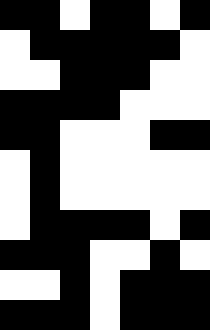[["black", "black", "white", "black", "black", "white", "black"], ["white", "black", "black", "black", "black", "black", "white"], ["white", "white", "black", "black", "black", "white", "white"], ["black", "black", "black", "black", "white", "white", "white"], ["black", "black", "white", "white", "white", "black", "black"], ["white", "black", "white", "white", "white", "white", "white"], ["white", "black", "white", "white", "white", "white", "white"], ["white", "black", "black", "black", "black", "white", "black"], ["black", "black", "black", "white", "white", "black", "white"], ["white", "white", "black", "white", "black", "black", "black"], ["black", "black", "black", "white", "black", "black", "black"]]